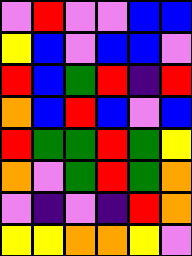[["violet", "red", "violet", "violet", "blue", "blue"], ["yellow", "blue", "violet", "blue", "blue", "violet"], ["red", "blue", "green", "red", "indigo", "red"], ["orange", "blue", "red", "blue", "violet", "blue"], ["red", "green", "green", "red", "green", "yellow"], ["orange", "violet", "green", "red", "green", "orange"], ["violet", "indigo", "violet", "indigo", "red", "orange"], ["yellow", "yellow", "orange", "orange", "yellow", "violet"]]